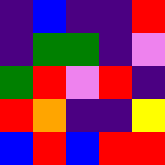[["indigo", "blue", "indigo", "indigo", "red"], ["indigo", "green", "green", "indigo", "violet"], ["green", "red", "violet", "red", "indigo"], ["red", "orange", "indigo", "indigo", "yellow"], ["blue", "red", "blue", "red", "red"]]